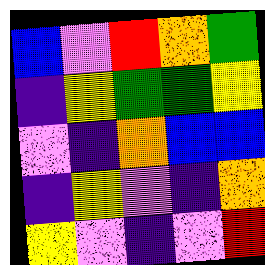[["blue", "violet", "red", "orange", "green"], ["indigo", "yellow", "green", "green", "yellow"], ["violet", "indigo", "orange", "blue", "blue"], ["indigo", "yellow", "violet", "indigo", "orange"], ["yellow", "violet", "indigo", "violet", "red"]]